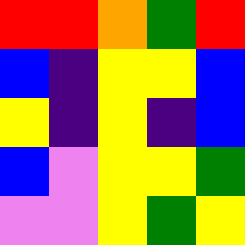[["red", "red", "orange", "green", "red"], ["blue", "indigo", "yellow", "yellow", "blue"], ["yellow", "indigo", "yellow", "indigo", "blue"], ["blue", "violet", "yellow", "yellow", "green"], ["violet", "violet", "yellow", "green", "yellow"]]